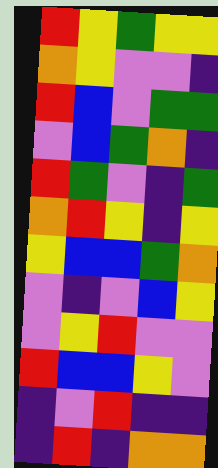[["red", "yellow", "green", "yellow", "yellow"], ["orange", "yellow", "violet", "violet", "indigo"], ["red", "blue", "violet", "green", "green"], ["violet", "blue", "green", "orange", "indigo"], ["red", "green", "violet", "indigo", "green"], ["orange", "red", "yellow", "indigo", "yellow"], ["yellow", "blue", "blue", "green", "orange"], ["violet", "indigo", "violet", "blue", "yellow"], ["violet", "yellow", "red", "violet", "violet"], ["red", "blue", "blue", "yellow", "violet"], ["indigo", "violet", "red", "indigo", "indigo"], ["indigo", "red", "indigo", "orange", "orange"]]